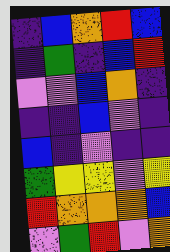[["indigo", "blue", "orange", "red", "blue"], ["indigo", "green", "indigo", "blue", "red"], ["violet", "violet", "blue", "orange", "indigo"], ["indigo", "indigo", "blue", "violet", "indigo"], ["blue", "indigo", "violet", "indigo", "indigo"], ["green", "yellow", "yellow", "violet", "yellow"], ["red", "orange", "orange", "orange", "blue"], ["violet", "green", "red", "violet", "orange"]]